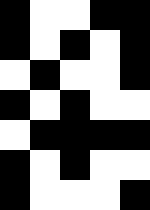[["black", "white", "white", "black", "black"], ["black", "white", "black", "white", "black"], ["white", "black", "white", "white", "black"], ["black", "white", "black", "white", "white"], ["white", "black", "black", "black", "black"], ["black", "white", "black", "white", "white"], ["black", "white", "white", "white", "black"]]